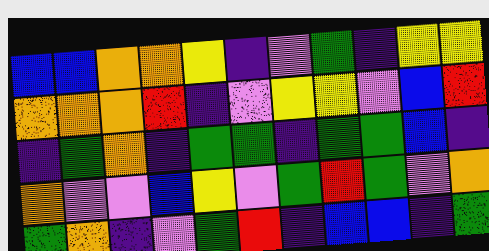[["blue", "blue", "orange", "orange", "yellow", "indigo", "violet", "green", "indigo", "yellow", "yellow"], ["orange", "orange", "orange", "red", "indigo", "violet", "yellow", "yellow", "violet", "blue", "red"], ["indigo", "green", "orange", "indigo", "green", "green", "indigo", "green", "green", "blue", "indigo"], ["orange", "violet", "violet", "blue", "yellow", "violet", "green", "red", "green", "violet", "orange"], ["green", "orange", "indigo", "violet", "green", "red", "indigo", "blue", "blue", "indigo", "green"]]